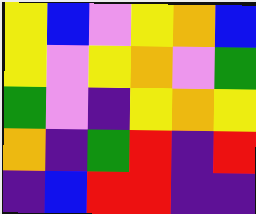[["yellow", "blue", "violet", "yellow", "orange", "blue"], ["yellow", "violet", "yellow", "orange", "violet", "green"], ["green", "violet", "indigo", "yellow", "orange", "yellow"], ["orange", "indigo", "green", "red", "indigo", "red"], ["indigo", "blue", "red", "red", "indigo", "indigo"]]